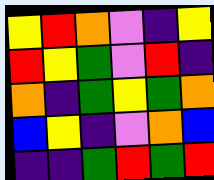[["yellow", "red", "orange", "violet", "indigo", "yellow"], ["red", "yellow", "green", "violet", "red", "indigo"], ["orange", "indigo", "green", "yellow", "green", "orange"], ["blue", "yellow", "indigo", "violet", "orange", "blue"], ["indigo", "indigo", "green", "red", "green", "red"]]